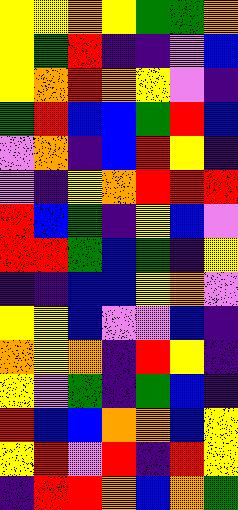[["yellow", "yellow", "orange", "yellow", "green", "green", "orange"], ["yellow", "green", "red", "indigo", "indigo", "violet", "blue"], ["yellow", "orange", "red", "orange", "yellow", "violet", "indigo"], ["green", "red", "blue", "blue", "green", "red", "blue"], ["violet", "orange", "indigo", "blue", "red", "yellow", "indigo"], ["violet", "indigo", "yellow", "orange", "red", "red", "red"], ["red", "blue", "green", "indigo", "yellow", "blue", "violet"], ["red", "red", "green", "blue", "green", "indigo", "yellow"], ["indigo", "indigo", "blue", "blue", "yellow", "orange", "violet"], ["yellow", "yellow", "blue", "violet", "violet", "blue", "indigo"], ["orange", "yellow", "orange", "indigo", "red", "yellow", "indigo"], ["yellow", "violet", "green", "indigo", "green", "blue", "indigo"], ["red", "blue", "blue", "orange", "orange", "blue", "yellow"], ["yellow", "red", "violet", "red", "indigo", "red", "yellow"], ["indigo", "red", "red", "orange", "blue", "orange", "green"]]